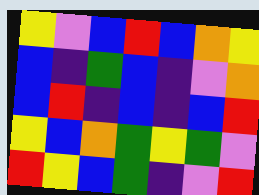[["yellow", "violet", "blue", "red", "blue", "orange", "yellow"], ["blue", "indigo", "green", "blue", "indigo", "violet", "orange"], ["blue", "red", "indigo", "blue", "indigo", "blue", "red"], ["yellow", "blue", "orange", "green", "yellow", "green", "violet"], ["red", "yellow", "blue", "green", "indigo", "violet", "red"]]